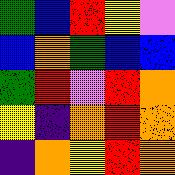[["green", "blue", "red", "yellow", "violet"], ["blue", "orange", "green", "blue", "blue"], ["green", "red", "violet", "red", "orange"], ["yellow", "indigo", "orange", "red", "orange"], ["indigo", "orange", "yellow", "red", "orange"]]